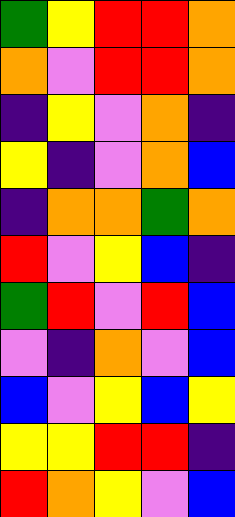[["green", "yellow", "red", "red", "orange"], ["orange", "violet", "red", "red", "orange"], ["indigo", "yellow", "violet", "orange", "indigo"], ["yellow", "indigo", "violet", "orange", "blue"], ["indigo", "orange", "orange", "green", "orange"], ["red", "violet", "yellow", "blue", "indigo"], ["green", "red", "violet", "red", "blue"], ["violet", "indigo", "orange", "violet", "blue"], ["blue", "violet", "yellow", "blue", "yellow"], ["yellow", "yellow", "red", "red", "indigo"], ["red", "orange", "yellow", "violet", "blue"]]